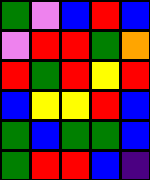[["green", "violet", "blue", "red", "blue"], ["violet", "red", "red", "green", "orange"], ["red", "green", "red", "yellow", "red"], ["blue", "yellow", "yellow", "red", "blue"], ["green", "blue", "green", "green", "blue"], ["green", "red", "red", "blue", "indigo"]]